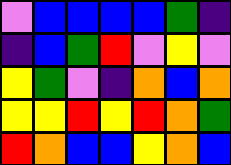[["violet", "blue", "blue", "blue", "blue", "green", "indigo"], ["indigo", "blue", "green", "red", "violet", "yellow", "violet"], ["yellow", "green", "violet", "indigo", "orange", "blue", "orange"], ["yellow", "yellow", "red", "yellow", "red", "orange", "green"], ["red", "orange", "blue", "blue", "yellow", "orange", "blue"]]